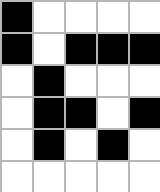[["black", "white", "white", "white", "white"], ["black", "white", "black", "black", "black"], ["white", "black", "white", "white", "white"], ["white", "black", "black", "white", "black"], ["white", "black", "white", "black", "white"], ["white", "white", "white", "white", "white"]]